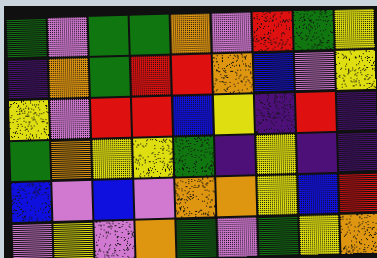[["green", "violet", "green", "green", "orange", "violet", "red", "green", "yellow"], ["indigo", "orange", "green", "red", "red", "orange", "blue", "violet", "yellow"], ["yellow", "violet", "red", "red", "blue", "yellow", "indigo", "red", "indigo"], ["green", "orange", "yellow", "yellow", "green", "indigo", "yellow", "indigo", "indigo"], ["blue", "violet", "blue", "violet", "orange", "orange", "yellow", "blue", "red"], ["violet", "yellow", "violet", "orange", "green", "violet", "green", "yellow", "orange"]]